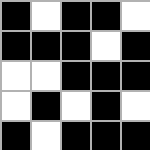[["black", "white", "black", "black", "white"], ["black", "black", "black", "white", "black"], ["white", "white", "black", "black", "black"], ["white", "black", "white", "black", "white"], ["black", "white", "black", "black", "black"]]